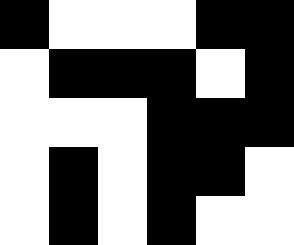[["black", "white", "white", "white", "black", "black"], ["white", "black", "black", "black", "white", "black"], ["white", "white", "white", "black", "black", "black"], ["white", "black", "white", "black", "black", "white"], ["white", "black", "white", "black", "white", "white"]]